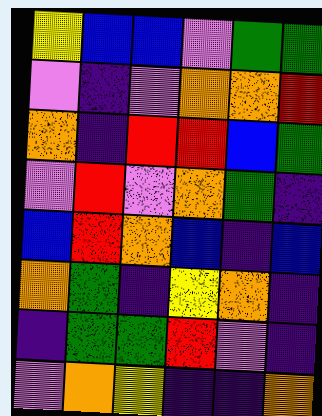[["yellow", "blue", "blue", "violet", "green", "green"], ["violet", "indigo", "violet", "orange", "orange", "red"], ["orange", "indigo", "red", "red", "blue", "green"], ["violet", "red", "violet", "orange", "green", "indigo"], ["blue", "red", "orange", "blue", "indigo", "blue"], ["orange", "green", "indigo", "yellow", "orange", "indigo"], ["indigo", "green", "green", "red", "violet", "indigo"], ["violet", "orange", "yellow", "indigo", "indigo", "orange"]]